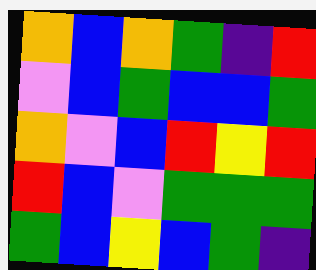[["orange", "blue", "orange", "green", "indigo", "red"], ["violet", "blue", "green", "blue", "blue", "green"], ["orange", "violet", "blue", "red", "yellow", "red"], ["red", "blue", "violet", "green", "green", "green"], ["green", "blue", "yellow", "blue", "green", "indigo"]]